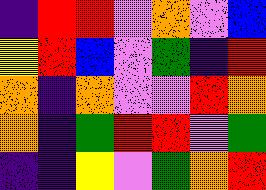[["indigo", "red", "red", "violet", "orange", "violet", "blue"], ["yellow", "red", "blue", "violet", "green", "indigo", "red"], ["orange", "indigo", "orange", "violet", "violet", "red", "orange"], ["orange", "indigo", "green", "red", "red", "violet", "green"], ["indigo", "indigo", "yellow", "violet", "green", "orange", "red"]]